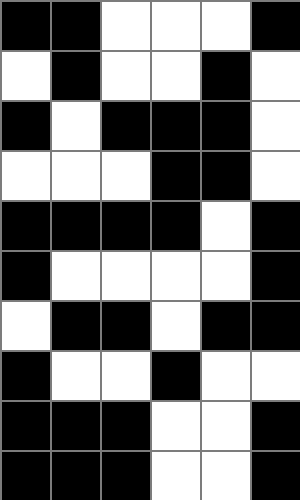[["black", "black", "white", "white", "white", "black"], ["white", "black", "white", "white", "black", "white"], ["black", "white", "black", "black", "black", "white"], ["white", "white", "white", "black", "black", "white"], ["black", "black", "black", "black", "white", "black"], ["black", "white", "white", "white", "white", "black"], ["white", "black", "black", "white", "black", "black"], ["black", "white", "white", "black", "white", "white"], ["black", "black", "black", "white", "white", "black"], ["black", "black", "black", "white", "white", "black"]]